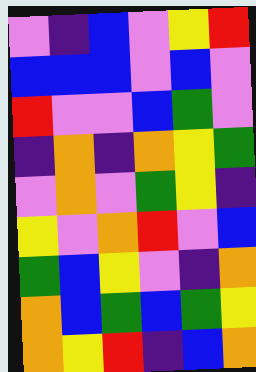[["violet", "indigo", "blue", "violet", "yellow", "red"], ["blue", "blue", "blue", "violet", "blue", "violet"], ["red", "violet", "violet", "blue", "green", "violet"], ["indigo", "orange", "indigo", "orange", "yellow", "green"], ["violet", "orange", "violet", "green", "yellow", "indigo"], ["yellow", "violet", "orange", "red", "violet", "blue"], ["green", "blue", "yellow", "violet", "indigo", "orange"], ["orange", "blue", "green", "blue", "green", "yellow"], ["orange", "yellow", "red", "indigo", "blue", "orange"]]